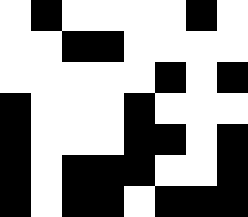[["white", "black", "white", "white", "white", "white", "black", "white"], ["white", "white", "black", "black", "white", "white", "white", "white"], ["white", "white", "white", "white", "white", "black", "white", "black"], ["black", "white", "white", "white", "black", "white", "white", "white"], ["black", "white", "white", "white", "black", "black", "white", "black"], ["black", "white", "black", "black", "black", "white", "white", "black"], ["black", "white", "black", "black", "white", "black", "black", "black"]]